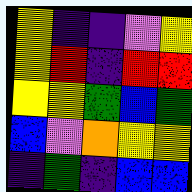[["yellow", "indigo", "indigo", "violet", "yellow"], ["yellow", "red", "indigo", "red", "red"], ["yellow", "yellow", "green", "blue", "green"], ["blue", "violet", "orange", "yellow", "yellow"], ["indigo", "green", "indigo", "blue", "blue"]]